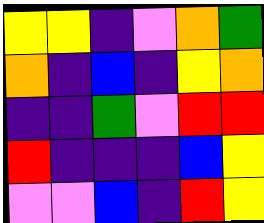[["yellow", "yellow", "indigo", "violet", "orange", "green"], ["orange", "indigo", "blue", "indigo", "yellow", "orange"], ["indigo", "indigo", "green", "violet", "red", "red"], ["red", "indigo", "indigo", "indigo", "blue", "yellow"], ["violet", "violet", "blue", "indigo", "red", "yellow"]]